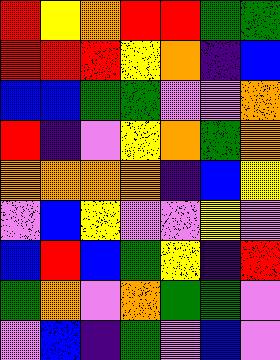[["red", "yellow", "orange", "red", "red", "green", "green"], ["red", "red", "red", "yellow", "orange", "indigo", "blue"], ["blue", "blue", "green", "green", "violet", "violet", "orange"], ["red", "indigo", "violet", "yellow", "orange", "green", "orange"], ["orange", "orange", "orange", "orange", "indigo", "blue", "yellow"], ["violet", "blue", "yellow", "violet", "violet", "yellow", "violet"], ["blue", "red", "blue", "green", "yellow", "indigo", "red"], ["green", "orange", "violet", "orange", "green", "green", "violet"], ["violet", "blue", "indigo", "green", "violet", "blue", "violet"]]